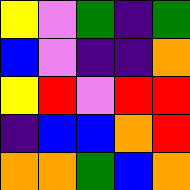[["yellow", "violet", "green", "indigo", "green"], ["blue", "violet", "indigo", "indigo", "orange"], ["yellow", "red", "violet", "red", "red"], ["indigo", "blue", "blue", "orange", "red"], ["orange", "orange", "green", "blue", "orange"]]